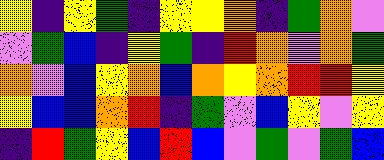[["yellow", "indigo", "yellow", "green", "indigo", "yellow", "yellow", "orange", "indigo", "green", "orange", "violet"], ["violet", "green", "blue", "indigo", "yellow", "green", "indigo", "red", "orange", "violet", "orange", "green"], ["orange", "violet", "blue", "yellow", "orange", "blue", "orange", "yellow", "orange", "red", "red", "yellow"], ["yellow", "blue", "blue", "orange", "red", "indigo", "green", "violet", "blue", "yellow", "violet", "yellow"], ["indigo", "red", "green", "yellow", "blue", "red", "blue", "violet", "green", "violet", "green", "blue"]]